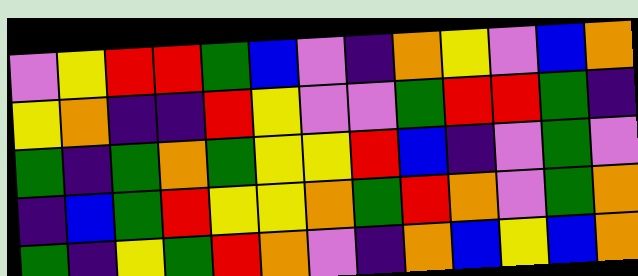[["violet", "yellow", "red", "red", "green", "blue", "violet", "indigo", "orange", "yellow", "violet", "blue", "orange"], ["yellow", "orange", "indigo", "indigo", "red", "yellow", "violet", "violet", "green", "red", "red", "green", "indigo"], ["green", "indigo", "green", "orange", "green", "yellow", "yellow", "red", "blue", "indigo", "violet", "green", "violet"], ["indigo", "blue", "green", "red", "yellow", "yellow", "orange", "green", "red", "orange", "violet", "green", "orange"], ["green", "indigo", "yellow", "green", "red", "orange", "violet", "indigo", "orange", "blue", "yellow", "blue", "orange"]]